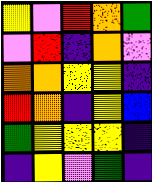[["yellow", "violet", "red", "orange", "green"], ["violet", "red", "indigo", "orange", "violet"], ["orange", "orange", "yellow", "yellow", "indigo"], ["red", "orange", "indigo", "yellow", "blue"], ["green", "yellow", "yellow", "yellow", "indigo"], ["indigo", "yellow", "violet", "green", "indigo"]]